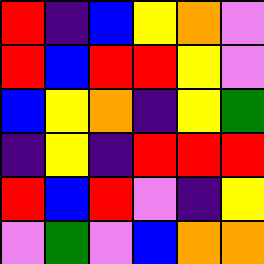[["red", "indigo", "blue", "yellow", "orange", "violet"], ["red", "blue", "red", "red", "yellow", "violet"], ["blue", "yellow", "orange", "indigo", "yellow", "green"], ["indigo", "yellow", "indigo", "red", "red", "red"], ["red", "blue", "red", "violet", "indigo", "yellow"], ["violet", "green", "violet", "blue", "orange", "orange"]]